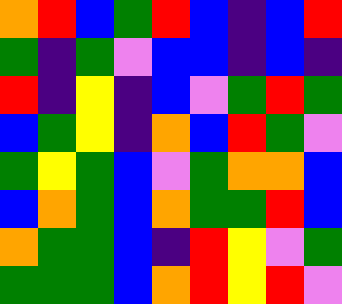[["orange", "red", "blue", "green", "red", "blue", "indigo", "blue", "red"], ["green", "indigo", "green", "violet", "blue", "blue", "indigo", "blue", "indigo"], ["red", "indigo", "yellow", "indigo", "blue", "violet", "green", "red", "green"], ["blue", "green", "yellow", "indigo", "orange", "blue", "red", "green", "violet"], ["green", "yellow", "green", "blue", "violet", "green", "orange", "orange", "blue"], ["blue", "orange", "green", "blue", "orange", "green", "green", "red", "blue"], ["orange", "green", "green", "blue", "indigo", "red", "yellow", "violet", "green"], ["green", "green", "green", "blue", "orange", "red", "yellow", "red", "violet"]]